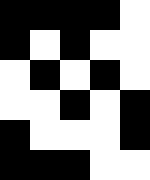[["black", "black", "black", "black", "white"], ["black", "white", "black", "white", "white"], ["white", "black", "white", "black", "white"], ["white", "white", "black", "white", "black"], ["black", "white", "white", "white", "black"], ["black", "black", "black", "white", "white"]]